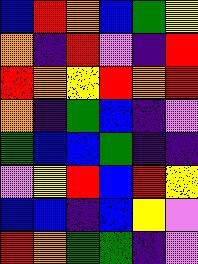[["blue", "red", "orange", "blue", "green", "yellow"], ["orange", "indigo", "red", "violet", "indigo", "red"], ["red", "orange", "yellow", "red", "orange", "red"], ["orange", "indigo", "green", "blue", "indigo", "violet"], ["green", "blue", "blue", "green", "indigo", "indigo"], ["violet", "yellow", "red", "blue", "red", "yellow"], ["blue", "blue", "indigo", "blue", "yellow", "violet"], ["red", "orange", "green", "green", "indigo", "violet"]]